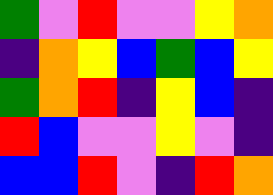[["green", "violet", "red", "violet", "violet", "yellow", "orange"], ["indigo", "orange", "yellow", "blue", "green", "blue", "yellow"], ["green", "orange", "red", "indigo", "yellow", "blue", "indigo"], ["red", "blue", "violet", "violet", "yellow", "violet", "indigo"], ["blue", "blue", "red", "violet", "indigo", "red", "orange"]]